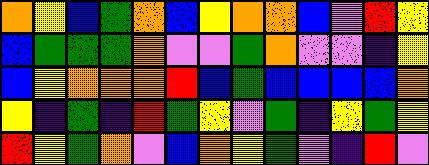[["orange", "yellow", "blue", "green", "orange", "blue", "yellow", "orange", "orange", "blue", "violet", "red", "yellow"], ["blue", "green", "green", "green", "orange", "violet", "violet", "green", "orange", "violet", "violet", "indigo", "yellow"], ["blue", "yellow", "orange", "orange", "orange", "red", "blue", "green", "blue", "blue", "blue", "blue", "orange"], ["yellow", "indigo", "green", "indigo", "red", "green", "yellow", "violet", "green", "indigo", "yellow", "green", "yellow"], ["red", "yellow", "green", "orange", "violet", "blue", "orange", "yellow", "green", "violet", "indigo", "red", "violet"]]